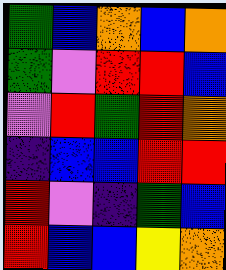[["green", "blue", "orange", "blue", "orange"], ["green", "violet", "red", "red", "blue"], ["violet", "red", "green", "red", "orange"], ["indigo", "blue", "blue", "red", "red"], ["red", "violet", "indigo", "green", "blue"], ["red", "blue", "blue", "yellow", "orange"]]